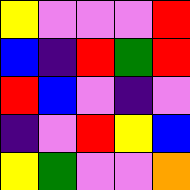[["yellow", "violet", "violet", "violet", "red"], ["blue", "indigo", "red", "green", "red"], ["red", "blue", "violet", "indigo", "violet"], ["indigo", "violet", "red", "yellow", "blue"], ["yellow", "green", "violet", "violet", "orange"]]